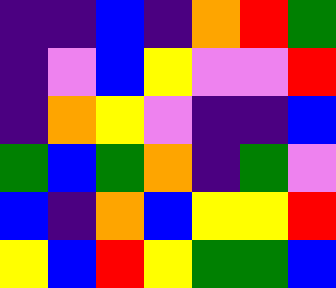[["indigo", "indigo", "blue", "indigo", "orange", "red", "green"], ["indigo", "violet", "blue", "yellow", "violet", "violet", "red"], ["indigo", "orange", "yellow", "violet", "indigo", "indigo", "blue"], ["green", "blue", "green", "orange", "indigo", "green", "violet"], ["blue", "indigo", "orange", "blue", "yellow", "yellow", "red"], ["yellow", "blue", "red", "yellow", "green", "green", "blue"]]